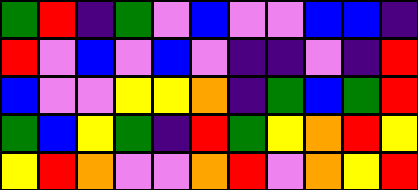[["green", "red", "indigo", "green", "violet", "blue", "violet", "violet", "blue", "blue", "indigo"], ["red", "violet", "blue", "violet", "blue", "violet", "indigo", "indigo", "violet", "indigo", "red"], ["blue", "violet", "violet", "yellow", "yellow", "orange", "indigo", "green", "blue", "green", "red"], ["green", "blue", "yellow", "green", "indigo", "red", "green", "yellow", "orange", "red", "yellow"], ["yellow", "red", "orange", "violet", "violet", "orange", "red", "violet", "orange", "yellow", "red"]]